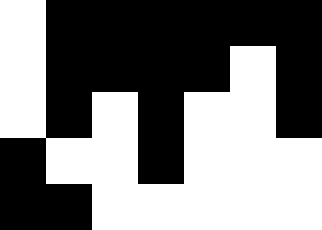[["white", "black", "black", "black", "black", "black", "black"], ["white", "black", "black", "black", "black", "white", "black"], ["white", "black", "white", "black", "white", "white", "black"], ["black", "white", "white", "black", "white", "white", "white"], ["black", "black", "white", "white", "white", "white", "white"]]